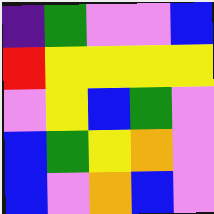[["indigo", "green", "violet", "violet", "blue"], ["red", "yellow", "yellow", "yellow", "yellow"], ["violet", "yellow", "blue", "green", "violet"], ["blue", "green", "yellow", "orange", "violet"], ["blue", "violet", "orange", "blue", "violet"]]